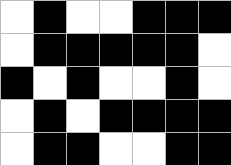[["white", "black", "white", "white", "black", "black", "black"], ["white", "black", "black", "black", "black", "black", "white"], ["black", "white", "black", "white", "white", "black", "white"], ["white", "black", "white", "black", "black", "black", "black"], ["white", "black", "black", "white", "white", "black", "black"]]